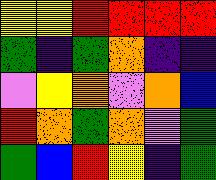[["yellow", "yellow", "red", "red", "red", "red"], ["green", "indigo", "green", "orange", "indigo", "indigo"], ["violet", "yellow", "orange", "violet", "orange", "blue"], ["red", "orange", "green", "orange", "violet", "green"], ["green", "blue", "red", "yellow", "indigo", "green"]]